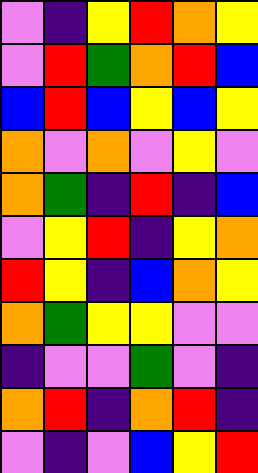[["violet", "indigo", "yellow", "red", "orange", "yellow"], ["violet", "red", "green", "orange", "red", "blue"], ["blue", "red", "blue", "yellow", "blue", "yellow"], ["orange", "violet", "orange", "violet", "yellow", "violet"], ["orange", "green", "indigo", "red", "indigo", "blue"], ["violet", "yellow", "red", "indigo", "yellow", "orange"], ["red", "yellow", "indigo", "blue", "orange", "yellow"], ["orange", "green", "yellow", "yellow", "violet", "violet"], ["indigo", "violet", "violet", "green", "violet", "indigo"], ["orange", "red", "indigo", "orange", "red", "indigo"], ["violet", "indigo", "violet", "blue", "yellow", "red"]]